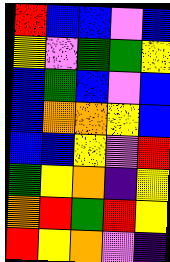[["red", "blue", "blue", "violet", "blue"], ["yellow", "violet", "green", "green", "yellow"], ["blue", "green", "blue", "violet", "blue"], ["blue", "orange", "orange", "yellow", "blue"], ["blue", "blue", "yellow", "violet", "red"], ["green", "yellow", "orange", "indigo", "yellow"], ["orange", "red", "green", "red", "yellow"], ["red", "yellow", "orange", "violet", "indigo"]]